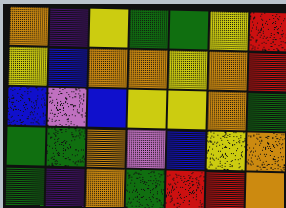[["orange", "indigo", "yellow", "green", "green", "yellow", "red"], ["yellow", "blue", "orange", "orange", "yellow", "orange", "red"], ["blue", "violet", "blue", "yellow", "yellow", "orange", "green"], ["green", "green", "orange", "violet", "blue", "yellow", "orange"], ["green", "indigo", "orange", "green", "red", "red", "orange"]]